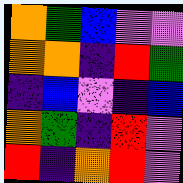[["orange", "green", "blue", "violet", "violet"], ["orange", "orange", "indigo", "red", "green"], ["indigo", "blue", "violet", "indigo", "blue"], ["orange", "green", "indigo", "red", "violet"], ["red", "indigo", "orange", "red", "violet"]]